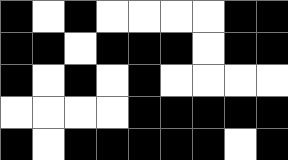[["black", "white", "black", "white", "white", "white", "white", "black", "black"], ["black", "black", "white", "black", "black", "black", "white", "black", "black"], ["black", "white", "black", "white", "black", "white", "white", "white", "white"], ["white", "white", "white", "white", "black", "black", "black", "black", "black"], ["black", "white", "black", "black", "black", "black", "black", "white", "black"]]